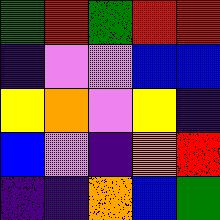[["green", "red", "green", "red", "red"], ["indigo", "violet", "violet", "blue", "blue"], ["yellow", "orange", "violet", "yellow", "indigo"], ["blue", "violet", "indigo", "orange", "red"], ["indigo", "indigo", "orange", "blue", "green"]]